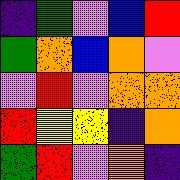[["indigo", "green", "violet", "blue", "red"], ["green", "orange", "blue", "orange", "violet"], ["violet", "red", "violet", "orange", "orange"], ["red", "yellow", "yellow", "indigo", "orange"], ["green", "red", "violet", "orange", "indigo"]]